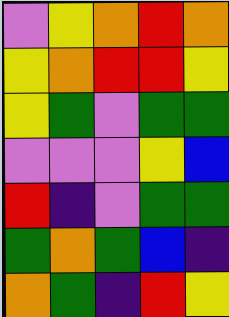[["violet", "yellow", "orange", "red", "orange"], ["yellow", "orange", "red", "red", "yellow"], ["yellow", "green", "violet", "green", "green"], ["violet", "violet", "violet", "yellow", "blue"], ["red", "indigo", "violet", "green", "green"], ["green", "orange", "green", "blue", "indigo"], ["orange", "green", "indigo", "red", "yellow"]]